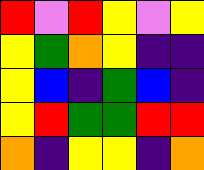[["red", "violet", "red", "yellow", "violet", "yellow"], ["yellow", "green", "orange", "yellow", "indigo", "indigo"], ["yellow", "blue", "indigo", "green", "blue", "indigo"], ["yellow", "red", "green", "green", "red", "red"], ["orange", "indigo", "yellow", "yellow", "indigo", "orange"]]